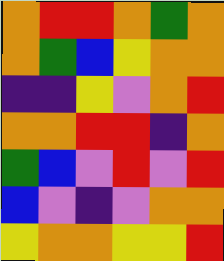[["orange", "red", "red", "orange", "green", "orange"], ["orange", "green", "blue", "yellow", "orange", "orange"], ["indigo", "indigo", "yellow", "violet", "orange", "red"], ["orange", "orange", "red", "red", "indigo", "orange"], ["green", "blue", "violet", "red", "violet", "red"], ["blue", "violet", "indigo", "violet", "orange", "orange"], ["yellow", "orange", "orange", "yellow", "yellow", "red"]]